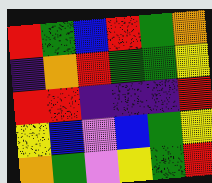[["red", "green", "blue", "red", "green", "orange"], ["indigo", "orange", "red", "green", "green", "yellow"], ["red", "red", "indigo", "indigo", "indigo", "red"], ["yellow", "blue", "violet", "blue", "green", "yellow"], ["orange", "green", "violet", "yellow", "green", "red"]]